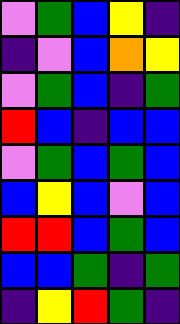[["violet", "green", "blue", "yellow", "indigo"], ["indigo", "violet", "blue", "orange", "yellow"], ["violet", "green", "blue", "indigo", "green"], ["red", "blue", "indigo", "blue", "blue"], ["violet", "green", "blue", "green", "blue"], ["blue", "yellow", "blue", "violet", "blue"], ["red", "red", "blue", "green", "blue"], ["blue", "blue", "green", "indigo", "green"], ["indigo", "yellow", "red", "green", "indigo"]]